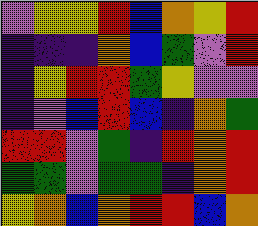[["violet", "yellow", "yellow", "red", "blue", "orange", "yellow", "red"], ["indigo", "indigo", "indigo", "orange", "blue", "green", "violet", "red"], ["indigo", "yellow", "red", "red", "green", "yellow", "violet", "violet"], ["indigo", "violet", "blue", "red", "blue", "indigo", "orange", "green"], ["red", "red", "violet", "green", "indigo", "red", "orange", "red"], ["green", "green", "violet", "green", "green", "indigo", "orange", "red"], ["yellow", "orange", "blue", "orange", "red", "red", "blue", "orange"]]